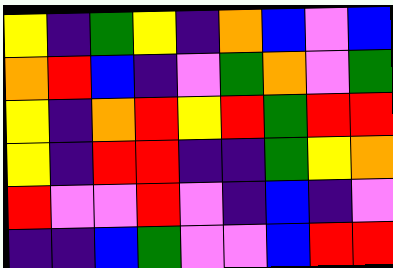[["yellow", "indigo", "green", "yellow", "indigo", "orange", "blue", "violet", "blue"], ["orange", "red", "blue", "indigo", "violet", "green", "orange", "violet", "green"], ["yellow", "indigo", "orange", "red", "yellow", "red", "green", "red", "red"], ["yellow", "indigo", "red", "red", "indigo", "indigo", "green", "yellow", "orange"], ["red", "violet", "violet", "red", "violet", "indigo", "blue", "indigo", "violet"], ["indigo", "indigo", "blue", "green", "violet", "violet", "blue", "red", "red"]]